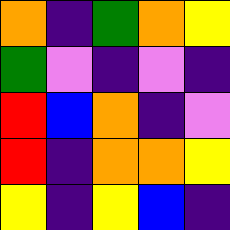[["orange", "indigo", "green", "orange", "yellow"], ["green", "violet", "indigo", "violet", "indigo"], ["red", "blue", "orange", "indigo", "violet"], ["red", "indigo", "orange", "orange", "yellow"], ["yellow", "indigo", "yellow", "blue", "indigo"]]